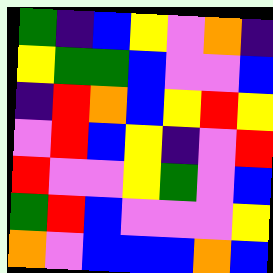[["green", "indigo", "blue", "yellow", "violet", "orange", "indigo"], ["yellow", "green", "green", "blue", "violet", "violet", "blue"], ["indigo", "red", "orange", "blue", "yellow", "red", "yellow"], ["violet", "red", "blue", "yellow", "indigo", "violet", "red"], ["red", "violet", "violet", "yellow", "green", "violet", "blue"], ["green", "red", "blue", "violet", "violet", "violet", "yellow"], ["orange", "violet", "blue", "blue", "blue", "orange", "blue"]]